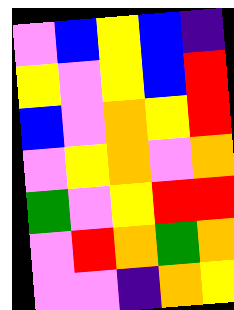[["violet", "blue", "yellow", "blue", "indigo"], ["yellow", "violet", "yellow", "blue", "red"], ["blue", "violet", "orange", "yellow", "red"], ["violet", "yellow", "orange", "violet", "orange"], ["green", "violet", "yellow", "red", "red"], ["violet", "red", "orange", "green", "orange"], ["violet", "violet", "indigo", "orange", "yellow"]]